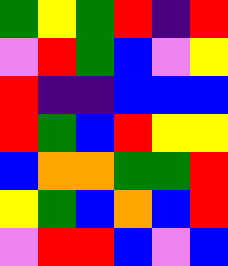[["green", "yellow", "green", "red", "indigo", "red"], ["violet", "red", "green", "blue", "violet", "yellow"], ["red", "indigo", "indigo", "blue", "blue", "blue"], ["red", "green", "blue", "red", "yellow", "yellow"], ["blue", "orange", "orange", "green", "green", "red"], ["yellow", "green", "blue", "orange", "blue", "red"], ["violet", "red", "red", "blue", "violet", "blue"]]